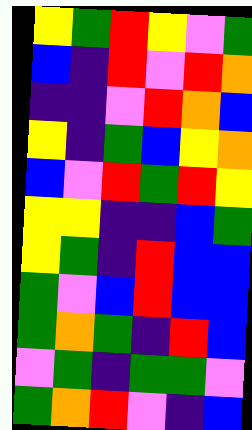[["yellow", "green", "red", "yellow", "violet", "green"], ["blue", "indigo", "red", "violet", "red", "orange"], ["indigo", "indigo", "violet", "red", "orange", "blue"], ["yellow", "indigo", "green", "blue", "yellow", "orange"], ["blue", "violet", "red", "green", "red", "yellow"], ["yellow", "yellow", "indigo", "indigo", "blue", "green"], ["yellow", "green", "indigo", "red", "blue", "blue"], ["green", "violet", "blue", "red", "blue", "blue"], ["green", "orange", "green", "indigo", "red", "blue"], ["violet", "green", "indigo", "green", "green", "violet"], ["green", "orange", "red", "violet", "indigo", "blue"]]